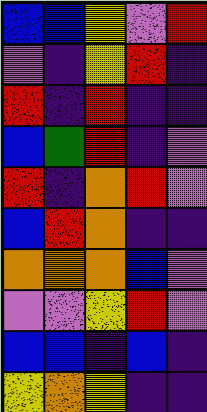[["blue", "blue", "yellow", "violet", "red"], ["violet", "indigo", "yellow", "red", "indigo"], ["red", "indigo", "red", "indigo", "indigo"], ["blue", "green", "red", "indigo", "violet"], ["red", "indigo", "orange", "red", "violet"], ["blue", "red", "orange", "indigo", "indigo"], ["orange", "orange", "orange", "blue", "violet"], ["violet", "violet", "yellow", "red", "violet"], ["blue", "blue", "indigo", "blue", "indigo"], ["yellow", "orange", "yellow", "indigo", "indigo"]]